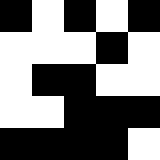[["black", "white", "black", "white", "black"], ["white", "white", "white", "black", "white"], ["white", "black", "black", "white", "white"], ["white", "white", "black", "black", "black"], ["black", "black", "black", "black", "white"]]